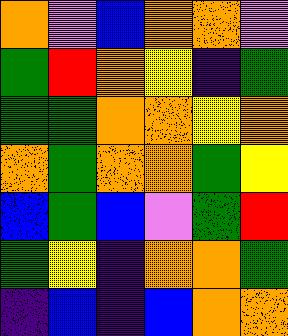[["orange", "violet", "blue", "orange", "orange", "violet"], ["green", "red", "orange", "yellow", "indigo", "green"], ["green", "green", "orange", "orange", "yellow", "orange"], ["orange", "green", "orange", "orange", "green", "yellow"], ["blue", "green", "blue", "violet", "green", "red"], ["green", "yellow", "indigo", "orange", "orange", "green"], ["indigo", "blue", "indigo", "blue", "orange", "orange"]]